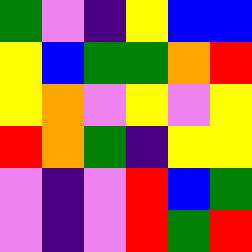[["green", "violet", "indigo", "yellow", "blue", "blue"], ["yellow", "blue", "green", "green", "orange", "red"], ["yellow", "orange", "violet", "yellow", "violet", "yellow"], ["red", "orange", "green", "indigo", "yellow", "yellow"], ["violet", "indigo", "violet", "red", "blue", "green"], ["violet", "indigo", "violet", "red", "green", "red"]]